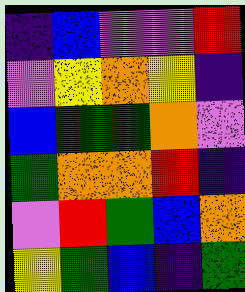[["indigo", "blue", "violet", "violet", "red"], ["violet", "yellow", "orange", "yellow", "indigo"], ["blue", "green", "green", "orange", "violet"], ["green", "orange", "orange", "red", "indigo"], ["violet", "red", "green", "blue", "orange"], ["yellow", "green", "blue", "indigo", "green"]]